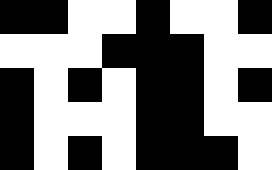[["black", "black", "white", "white", "black", "white", "white", "black"], ["white", "white", "white", "black", "black", "black", "white", "white"], ["black", "white", "black", "white", "black", "black", "white", "black"], ["black", "white", "white", "white", "black", "black", "white", "white"], ["black", "white", "black", "white", "black", "black", "black", "white"]]